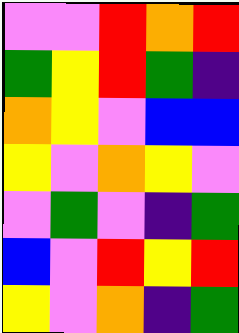[["violet", "violet", "red", "orange", "red"], ["green", "yellow", "red", "green", "indigo"], ["orange", "yellow", "violet", "blue", "blue"], ["yellow", "violet", "orange", "yellow", "violet"], ["violet", "green", "violet", "indigo", "green"], ["blue", "violet", "red", "yellow", "red"], ["yellow", "violet", "orange", "indigo", "green"]]